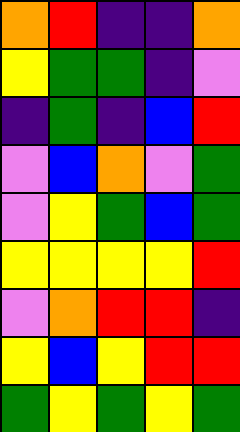[["orange", "red", "indigo", "indigo", "orange"], ["yellow", "green", "green", "indigo", "violet"], ["indigo", "green", "indigo", "blue", "red"], ["violet", "blue", "orange", "violet", "green"], ["violet", "yellow", "green", "blue", "green"], ["yellow", "yellow", "yellow", "yellow", "red"], ["violet", "orange", "red", "red", "indigo"], ["yellow", "blue", "yellow", "red", "red"], ["green", "yellow", "green", "yellow", "green"]]